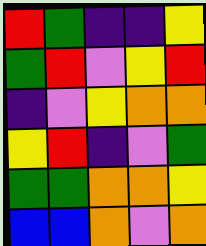[["red", "green", "indigo", "indigo", "yellow"], ["green", "red", "violet", "yellow", "red"], ["indigo", "violet", "yellow", "orange", "orange"], ["yellow", "red", "indigo", "violet", "green"], ["green", "green", "orange", "orange", "yellow"], ["blue", "blue", "orange", "violet", "orange"]]